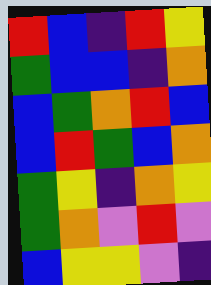[["red", "blue", "indigo", "red", "yellow"], ["green", "blue", "blue", "indigo", "orange"], ["blue", "green", "orange", "red", "blue"], ["blue", "red", "green", "blue", "orange"], ["green", "yellow", "indigo", "orange", "yellow"], ["green", "orange", "violet", "red", "violet"], ["blue", "yellow", "yellow", "violet", "indigo"]]